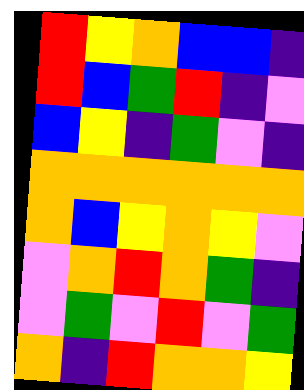[["red", "yellow", "orange", "blue", "blue", "indigo"], ["red", "blue", "green", "red", "indigo", "violet"], ["blue", "yellow", "indigo", "green", "violet", "indigo"], ["orange", "orange", "orange", "orange", "orange", "orange"], ["orange", "blue", "yellow", "orange", "yellow", "violet"], ["violet", "orange", "red", "orange", "green", "indigo"], ["violet", "green", "violet", "red", "violet", "green"], ["orange", "indigo", "red", "orange", "orange", "yellow"]]